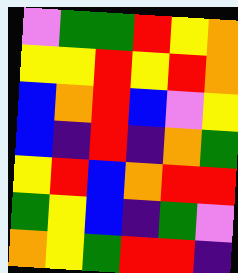[["violet", "green", "green", "red", "yellow", "orange"], ["yellow", "yellow", "red", "yellow", "red", "orange"], ["blue", "orange", "red", "blue", "violet", "yellow"], ["blue", "indigo", "red", "indigo", "orange", "green"], ["yellow", "red", "blue", "orange", "red", "red"], ["green", "yellow", "blue", "indigo", "green", "violet"], ["orange", "yellow", "green", "red", "red", "indigo"]]